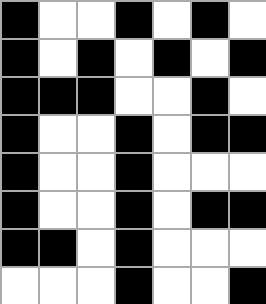[["black", "white", "white", "black", "white", "black", "white"], ["black", "white", "black", "white", "black", "white", "black"], ["black", "black", "black", "white", "white", "black", "white"], ["black", "white", "white", "black", "white", "black", "black"], ["black", "white", "white", "black", "white", "white", "white"], ["black", "white", "white", "black", "white", "black", "black"], ["black", "black", "white", "black", "white", "white", "white"], ["white", "white", "white", "black", "white", "white", "black"]]